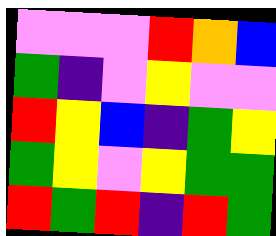[["violet", "violet", "violet", "red", "orange", "blue"], ["green", "indigo", "violet", "yellow", "violet", "violet"], ["red", "yellow", "blue", "indigo", "green", "yellow"], ["green", "yellow", "violet", "yellow", "green", "green"], ["red", "green", "red", "indigo", "red", "green"]]